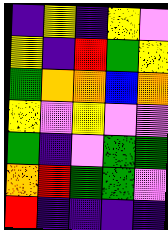[["indigo", "yellow", "indigo", "yellow", "violet"], ["yellow", "indigo", "red", "green", "yellow"], ["green", "orange", "orange", "blue", "orange"], ["yellow", "violet", "yellow", "violet", "violet"], ["green", "indigo", "violet", "green", "green"], ["orange", "red", "green", "green", "violet"], ["red", "indigo", "indigo", "indigo", "indigo"]]